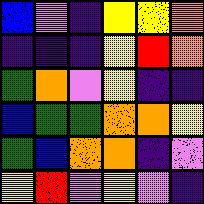[["blue", "violet", "indigo", "yellow", "yellow", "orange"], ["indigo", "indigo", "indigo", "yellow", "red", "orange"], ["green", "orange", "violet", "yellow", "indigo", "indigo"], ["blue", "green", "green", "orange", "orange", "yellow"], ["green", "blue", "orange", "orange", "indigo", "violet"], ["yellow", "red", "violet", "yellow", "violet", "indigo"]]